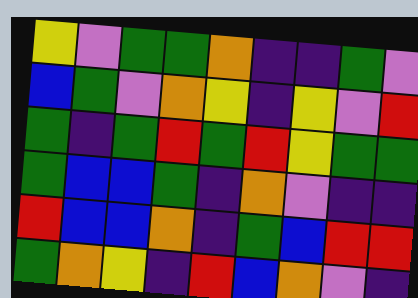[["yellow", "violet", "green", "green", "orange", "indigo", "indigo", "green", "violet"], ["blue", "green", "violet", "orange", "yellow", "indigo", "yellow", "violet", "red"], ["green", "indigo", "green", "red", "green", "red", "yellow", "green", "green"], ["green", "blue", "blue", "green", "indigo", "orange", "violet", "indigo", "indigo"], ["red", "blue", "blue", "orange", "indigo", "green", "blue", "red", "red"], ["green", "orange", "yellow", "indigo", "red", "blue", "orange", "violet", "indigo"]]